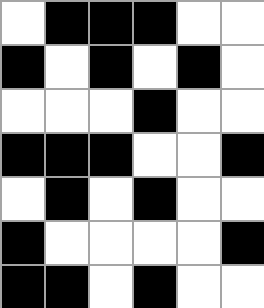[["white", "black", "black", "black", "white", "white"], ["black", "white", "black", "white", "black", "white"], ["white", "white", "white", "black", "white", "white"], ["black", "black", "black", "white", "white", "black"], ["white", "black", "white", "black", "white", "white"], ["black", "white", "white", "white", "white", "black"], ["black", "black", "white", "black", "white", "white"]]